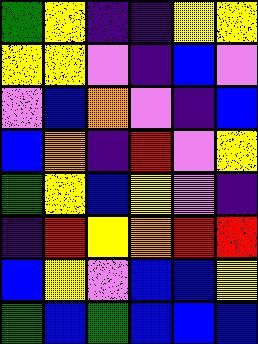[["green", "yellow", "indigo", "indigo", "yellow", "yellow"], ["yellow", "yellow", "violet", "indigo", "blue", "violet"], ["violet", "blue", "orange", "violet", "indigo", "blue"], ["blue", "orange", "indigo", "red", "violet", "yellow"], ["green", "yellow", "blue", "yellow", "violet", "indigo"], ["indigo", "red", "yellow", "orange", "red", "red"], ["blue", "yellow", "violet", "blue", "blue", "yellow"], ["green", "blue", "green", "blue", "blue", "blue"]]